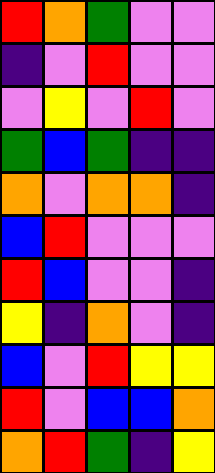[["red", "orange", "green", "violet", "violet"], ["indigo", "violet", "red", "violet", "violet"], ["violet", "yellow", "violet", "red", "violet"], ["green", "blue", "green", "indigo", "indigo"], ["orange", "violet", "orange", "orange", "indigo"], ["blue", "red", "violet", "violet", "violet"], ["red", "blue", "violet", "violet", "indigo"], ["yellow", "indigo", "orange", "violet", "indigo"], ["blue", "violet", "red", "yellow", "yellow"], ["red", "violet", "blue", "blue", "orange"], ["orange", "red", "green", "indigo", "yellow"]]